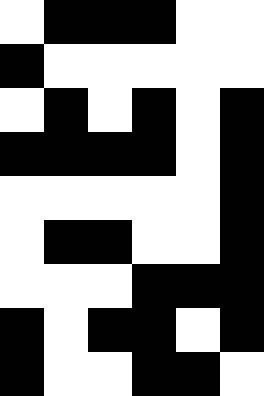[["white", "black", "black", "black", "white", "white"], ["black", "white", "white", "white", "white", "white"], ["white", "black", "white", "black", "white", "black"], ["black", "black", "black", "black", "white", "black"], ["white", "white", "white", "white", "white", "black"], ["white", "black", "black", "white", "white", "black"], ["white", "white", "white", "black", "black", "black"], ["black", "white", "black", "black", "white", "black"], ["black", "white", "white", "black", "black", "white"]]